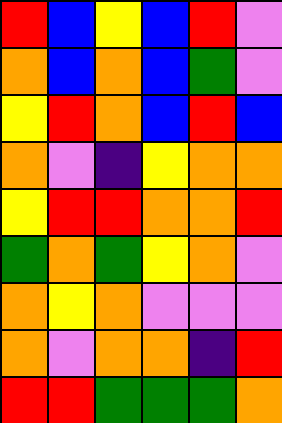[["red", "blue", "yellow", "blue", "red", "violet"], ["orange", "blue", "orange", "blue", "green", "violet"], ["yellow", "red", "orange", "blue", "red", "blue"], ["orange", "violet", "indigo", "yellow", "orange", "orange"], ["yellow", "red", "red", "orange", "orange", "red"], ["green", "orange", "green", "yellow", "orange", "violet"], ["orange", "yellow", "orange", "violet", "violet", "violet"], ["orange", "violet", "orange", "orange", "indigo", "red"], ["red", "red", "green", "green", "green", "orange"]]